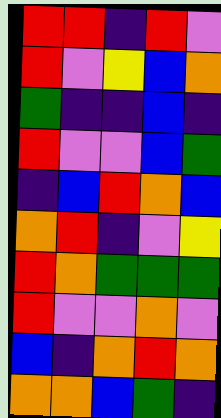[["red", "red", "indigo", "red", "violet"], ["red", "violet", "yellow", "blue", "orange"], ["green", "indigo", "indigo", "blue", "indigo"], ["red", "violet", "violet", "blue", "green"], ["indigo", "blue", "red", "orange", "blue"], ["orange", "red", "indigo", "violet", "yellow"], ["red", "orange", "green", "green", "green"], ["red", "violet", "violet", "orange", "violet"], ["blue", "indigo", "orange", "red", "orange"], ["orange", "orange", "blue", "green", "indigo"]]